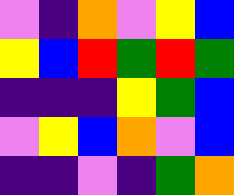[["violet", "indigo", "orange", "violet", "yellow", "blue"], ["yellow", "blue", "red", "green", "red", "green"], ["indigo", "indigo", "indigo", "yellow", "green", "blue"], ["violet", "yellow", "blue", "orange", "violet", "blue"], ["indigo", "indigo", "violet", "indigo", "green", "orange"]]